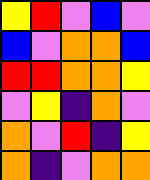[["yellow", "red", "violet", "blue", "violet"], ["blue", "violet", "orange", "orange", "blue"], ["red", "red", "orange", "orange", "yellow"], ["violet", "yellow", "indigo", "orange", "violet"], ["orange", "violet", "red", "indigo", "yellow"], ["orange", "indigo", "violet", "orange", "orange"]]